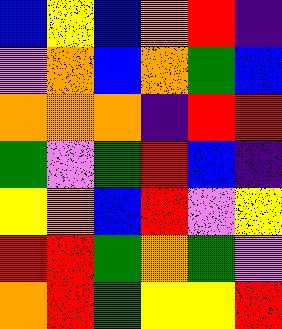[["blue", "yellow", "blue", "orange", "red", "indigo"], ["violet", "orange", "blue", "orange", "green", "blue"], ["orange", "orange", "orange", "indigo", "red", "red"], ["green", "violet", "green", "red", "blue", "indigo"], ["yellow", "orange", "blue", "red", "violet", "yellow"], ["red", "red", "green", "orange", "green", "violet"], ["orange", "red", "green", "yellow", "yellow", "red"]]